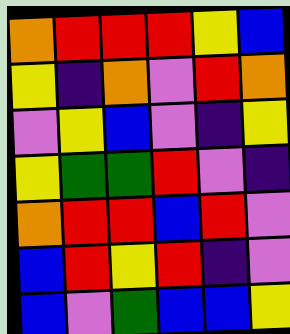[["orange", "red", "red", "red", "yellow", "blue"], ["yellow", "indigo", "orange", "violet", "red", "orange"], ["violet", "yellow", "blue", "violet", "indigo", "yellow"], ["yellow", "green", "green", "red", "violet", "indigo"], ["orange", "red", "red", "blue", "red", "violet"], ["blue", "red", "yellow", "red", "indigo", "violet"], ["blue", "violet", "green", "blue", "blue", "yellow"]]